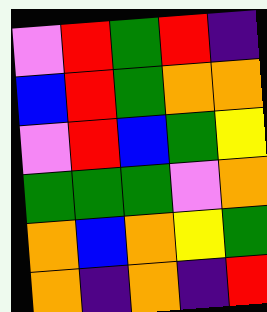[["violet", "red", "green", "red", "indigo"], ["blue", "red", "green", "orange", "orange"], ["violet", "red", "blue", "green", "yellow"], ["green", "green", "green", "violet", "orange"], ["orange", "blue", "orange", "yellow", "green"], ["orange", "indigo", "orange", "indigo", "red"]]